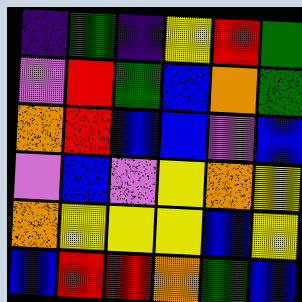[["indigo", "green", "indigo", "yellow", "red", "green"], ["violet", "red", "green", "blue", "orange", "green"], ["orange", "red", "blue", "blue", "violet", "blue"], ["violet", "blue", "violet", "yellow", "orange", "yellow"], ["orange", "yellow", "yellow", "yellow", "blue", "yellow"], ["blue", "red", "red", "orange", "green", "blue"]]